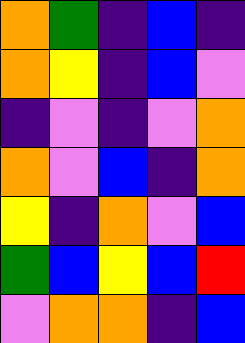[["orange", "green", "indigo", "blue", "indigo"], ["orange", "yellow", "indigo", "blue", "violet"], ["indigo", "violet", "indigo", "violet", "orange"], ["orange", "violet", "blue", "indigo", "orange"], ["yellow", "indigo", "orange", "violet", "blue"], ["green", "blue", "yellow", "blue", "red"], ["violet", "orange", "orange", "indigo", "blue"]]